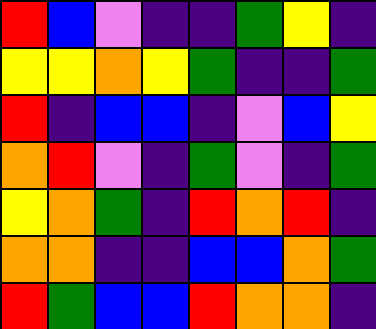[["red", "blue", "violet", "indigo", "indigo", "green", "yellow", "indigo"], ["yellow", "yellow", "orange", "yellow", "green", "indigo", "indigo", "green"], ["red", "indigo", "blue", "blue", "indigo", "violet", "blue", "yellow"], ["orange", "red", "violet", "indigo", "green", "violet", "indigo", "green"], ["yellow", "orange", "green", "indigo", "red", "orange", "red", "indigo"], ["orange", "orange", "indigo", "indigo", "blue", "blue", "orange", "green"], ["red", "green", "blue", "blue", "red", "orange", "orange", "indigo"]]